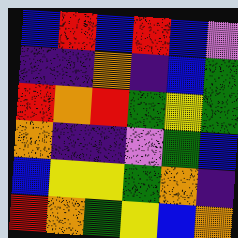[["blue", "red", "blue", "red", "blue", "violet"], ["indigo", "indigo", "orange", "indigo", "blue", "green"], ["red", "orange", "red", "green", "yellow", "green"], ["orange", "indigo", "indigo", "violet", "green", "blue"], ["blue", "yellow", "yellow", "green", "orange", "indigo"], ["red", "orange", "green", "yellow", "blue", "orange"]]